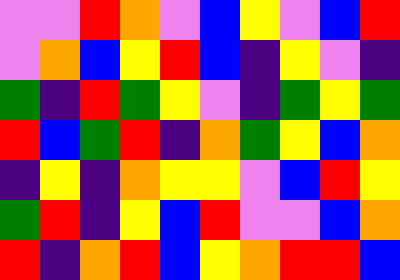[["violet", "violet", "red", "orange", "violet", "blue", "yellow", "violet", "blue", "red"], ["violet", "orange", "blue", "yellow", "red", "blue", "indigo", "yellow", "violet", "indigo"], ["green", "indigo", "red", "green", "yellow", "violet", "indigo", "green", "yellow", "green"], ["red", "blue", "green", "red", "indigo", "orange", "green", "yellow", "blue", "orange"], ["indigo", "yellow", "indigo", "orange", "yellow", "yellow", "violet", "blue", "red", "yellow"], ["green", "red", "indigo", "yellow", "blue", "red", "violet", "violet", "blue", "orange"], ["red", "indigo", "orange", "red", "blue", "yellow", "orange", "red", "red", "blue"]]